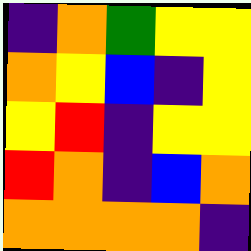[["indigo", "orange", "green", "yellow", "yellow"], ["orange", "yellow", "blue", "indigo", "yellow"], ["yellow", "red", "indigo", "yellow", "yellow"], ["red", "orange", "indigo", "blue", "orange"], ["orange", "orange", "orange", "orange", "indigo"]]